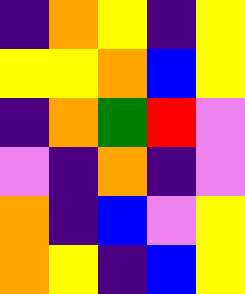[["indigo", "orange", "yellow", "indigo", "yellow"], ["yellow", "yellow", "orange", "blue", "yellow"], ["indigo", "orange", "green", "red", "violet"], ["violet", "indigo", "orange", "indigo", "violet"], ["orange", "indigo", "blue", "violet", "yellow"], ["orange", "yellow", "indigo", "blue", "yellow"]]